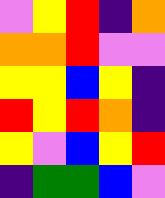[["violet", "yellow", "red", "indigo", "orange"], ["orange", "orange", "red", "violet", "violet"], ["yellow", "yellow", "blue", "yellow", "indigo"], ["red", "yellow", "red", "orange", "indigo"], ["yellow", "violet", "blue", "yellow", "red"], ["indigo", "green", "green", "blue", "violet"]]